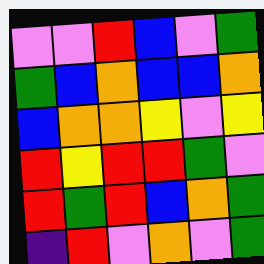[["violet", "violet", "red", "blue", "violet", "green"], ["green", "blue", "orange", "blue", "blue", "orange"], ["blue", "orange", "orange", "yellow", "violet", "yellow"], ["red", "yellow", "red", "red", "green", "violet"], ["red", "green", "red", "blue", "orange", "green"], ["indigo", "red", "violet", "orange", "violet", "green"]]